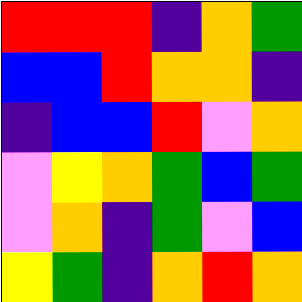[["red", "red", "red", "indigo", "orange", "green"], ["blue", "blue", "red", "orange", "orange", "indigo"], ["indigo", "blue", "blue", "red", "violet", "orange"], ["violet", "yellow", "orange", "green", "blue", "green"], ["violet", "orange", "indigo", "green", "violet", "blue"], ["yellow", "green", "indigo", "orange", "red", "orange"]]